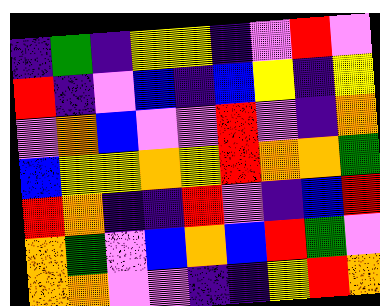[["indigo", "green", "indigo", "yellow", "yellow", "indigo", "violet", "red", "violet"], ["red", "indigo", "violet", "blue", "indigo", "blue", "yellow", "indigo", "yellow"], ["violet", "orange", "blue", "violet", "violet", "red", "violet", "indigo", "orange"], ["blue", "yellow", "yellow", "orange", "yellow", "red", "orange", "orange", "green"], ["red", "orange", "indigo", "indigo", "red", "violet", "indigo", "blue", "red"], ["orange", "green", "violet", "blue", "orange", "blue", "red", "green", "violet"], ["orange", "orange", "violet", "violet", "indigo", "indigo", "yellow", "red", "orange"]]